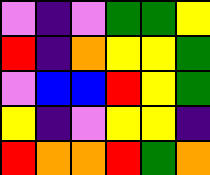[["violet", "indigo", "violet", "green", "green", "yellow"], ["red", "indigo", "orange", "yellow", "yellow", "green"], ["violet", "blue", "blue", "red", "yellow", "green"], ["yellow", "indigo", "violet", "yellow", "yellow", "indigo"], ["red", "orange", "orange", "red", "green", "orange"]]